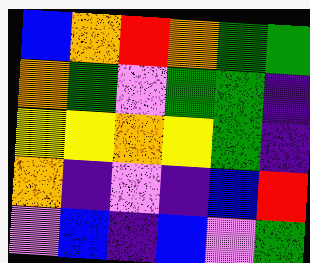[["blue", "orange", "red", "orange", "green", "green"], ["orange", "green", "violet", "green", "green", "indigo"], ["yellow", "yellow", "orange", "yellow", "green", "indigo"], ["orange", "indigo", "violet", "indigo", "blue", "red"], ["violet", "blue", "indigo", "blue", "violet", "green"]]